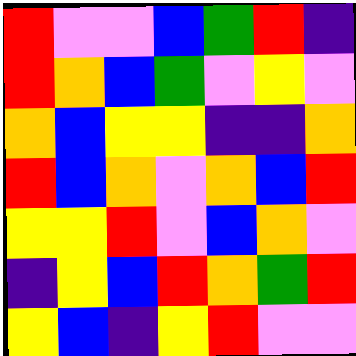[["red", "violet", "violet", "blue", "green", "red", "indigo"], ["red", "orange", "blue", "green", "violet", "yellow", "violet"], ["orange", "blue", "yellow", "yellow", "indigo", "indigo", "orange"], ["red", "blue", "orange", "violet", "orange", "blue", "red"], ["yellow", "yellow", "red", "violet", "blue", "orange", "violet"], ["indigo", "yellow", "blue", "red", "orange", "green", "red"], ["yellow", "blue", "indigo", "yellow", "red", "violet", "violet"]]